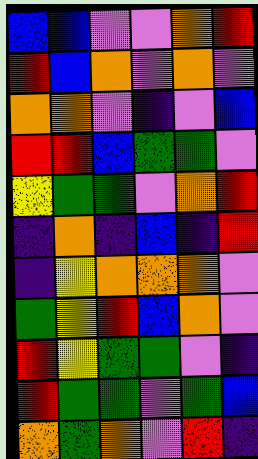[["blue", "blue", "violet", "violet", "orange", "red"], ["red", "blue", "orange", "violet", "orange", "violet"], ["orange", "orange", "violet", "indigo", "violet", "blue"], ["red", "red", "blue", "green", "green", "violet"], ["yellow", "green", "green", "violet", "orange", "red"], ["indigo", "orange", "indigo", "blue", "indigo", "red"], ["indigo", "yellow", "orange", "orange", "orange", "violet"], ["green", "yellow", "red", "blue", "orange", "violet"], ["red", "yellow", "green", "green", "violet", "indigo"], ["red", "green", "green", "violet", "green", "blue"], ["orange", "green", "orange", "violet", "red", "indigo"]]